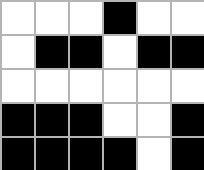[["white", "white", "white", "black", "white", "white"], ["white", "black", "black", "white", "black", "black"], ["white", "white", "white", "white", "white", "white"], ["black", "black", "black", "white", "white", "black"], ["black", "black", "black", "black", "white", "black"]]